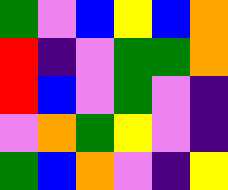[["green", "violet", "blue", "yellow", "blue", "orange"], ["red", "indigo", "violet", "green", "green", "orange"], ["red", "blue", "violet", "green", "violet", "indigo"], ["violet", "orange", "green", "yellow", "violet", "indigo"], ["green", "blue", "orange", "violet", "indigo", "yellow"]]